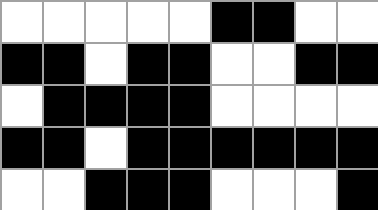[["white", "white", "white", "white", "white", "black", "black", "white", "white"], ["black", "black", "white", "black", "black", "white", "white", "black", "black"], ["white", "black", "black", "black", "black", "white", "white", "white", "white"], ["black", "black", "white", "black", "black", "black", "black", "black", "black"], ["white", "white", "black", "black", "black", "white", "white", "white", "black"]]